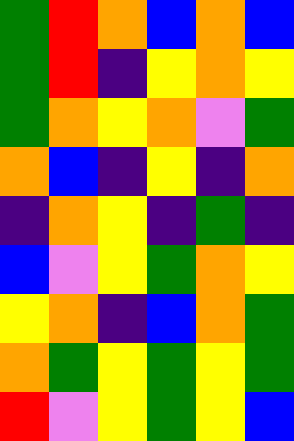[["green", "red", "orange", "blue", "orange", "blue"], ["green", "red", "indigo", "yellow", "orange", "yellow"], ["green", "orange", "yellow", "orange", "violet", "green"], ["orange", "blue", "indigo", "yellow", "indigo", "orange"], ["indigo", "orange", "yellow", "indigo", "green", "indigo"], ["blue", "violet", "yellow", "green", "orange", "yellow"], ["yellow", "orange", "indigo", "blue", "orange", "green"], ["orange", "green", "yellow", "green", "yellow", "green"], ["red", "violet", "yellow", "green", "yellow", "blue"]]